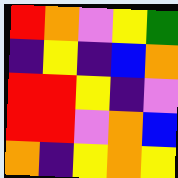[["red", "orange", "violet", "yellow", "green"], ["indigo", "yellow", "indigo", "blue", "orange"], ["red", "red", "yellow", "indigo", "violet"], ["red", "red", "violet", "orange", "blue"], ["orange", "indigo", "yellow", "orange", "yellow"]]